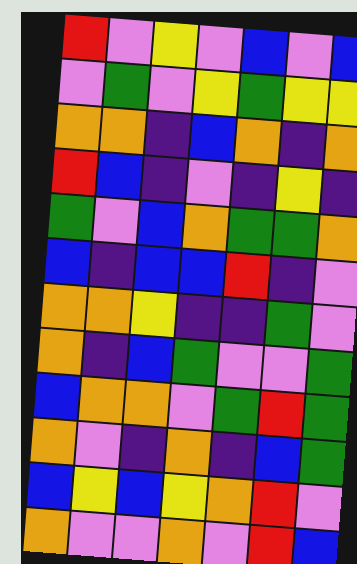[["red", "violet", "yellow", "violet", "blue", "violet", "blue"], ["violet", "green", "violet", "yellow", "green", "yellow", "yellow"], ["orange", "orange", "indigo", "blue", "orange", "indigo", "orange"], ["red", "blue", "indigo", "violet", "indigo", "yellow", "indigo"], ["green", "violet", "blue", "orange", "green", "green", "orange"], ["blue", "indigo", "blue", "blue", "red", "indigo", "violet"], ["orange", "orange", "yellow", "indigo", "indigo", "green", "violet"], ["orange", "indigo", "blue", "green", "violet", "violet", "green"], ["blue", "orange", "orange", "violet", "green", "red", "green"], ["orange", "violet", "indigo", "orange", "indigo", "blue", "green"], ["blue", "yellow", "blue", "yellow", "orange", "red", "violet"], ["orange", "violet", "violet", "orange", "violet", "red", "blue"]]